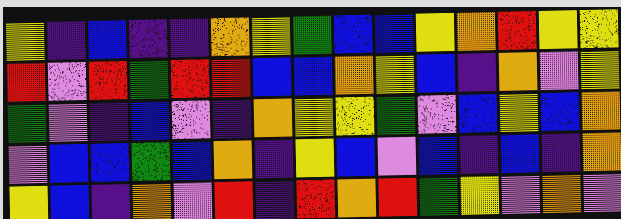[["yellow", "indigo", "blue", "indigo", "indigo", "orange", "yellow", "green", "blue", "blue", "yellow", "orange", "red", "yellow", "yellow"], ["red", "violet", "red", "green", "red", "red", "blue", "blue", "orange", "yellow", "blue", "indigo", "orange", "violet", "yellow"], ["green", "violet", "indigo", "blue", "violet", "indigo", "orange", "yellow", "yellow", "green", "violet", "blue", "yellow", "blue", "orange"], ["violet", "blue", "blue", "green", "blue", "orange", "indigo", "yellow", "blue", "violet", "blue", "indigo", "blue", "indigo", "orange"], ["yellow", "blue", "indigo", "orange", "violet", "red", "indigo", "red", "orange", "red", "green", "yellow", "violet", "orange", "violet"]]